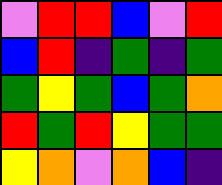[["violet", "red", "red", "blue", "violet", "red"], ["blue", "red", "indigo", "green", "indigo", "green"], ["green", "yellow", "green", "blue", "green", "orange"], ["red", "green", "red", "yellow", "green", "green"], ["yellow", "orange", "violet", "orange", "blue", "indigo"]]